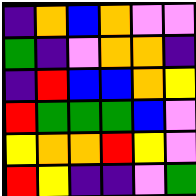[["indigo", "orange", "blue", "orange", "violet", "violet"], ["green", "indigo", "violet", "orange", "orange", "indigo"], ["indigo", "red", "blue", "blue", "orange", "yellow"], ["red", "green", "green", "green", "blue", "violet"], ["yellow", "orange", "orange", "red", "yellow", "violet"], ["red", "yellow", "indigo", "indigo", "violet", "green"]]